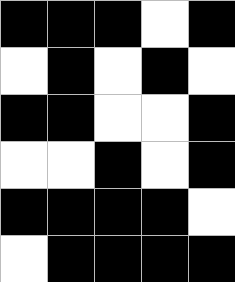[["black", "black", "black", "white", "black"], ["white", "black", "white", "black", "white"], ["black", "black", "white", "white", "black"], ["white", "white", "black", "white", "black"], ["black", "black", "black", "black", "white"], ["white", "black", "black", "black", "black"]]